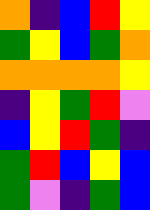[["orange", "indigo", "blue", "red", "yellow"], ["green", "yellow", "blue", "green", "orange"], ["orange", "orange", "orange", "orange", "yellow"], ["indigo", "yellow", "green", "red", "violet"], ["blue", "yellow", "red", "green", "indigo"], ["green", "red", "blue", "yellow", "blue"], ["green", "violet", "indigo", "green", "blue"]]